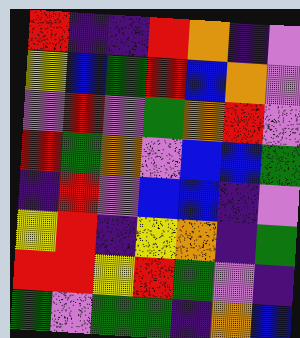[["red", "indigo", "indigo", "red", "orange", "indigo", "violet"], ["yellow", "blue", "green", "red", "blue", "orange", "violet"], ["violet", "red", "violet", "green", "orange", "red", "violet"], ["red", "green", "orange", "violet", "blue", "blue", "green"], ["indigo", "red", "violet", "blue", "blue", "indigo", "violet"], ["yellow", "red", "indigo", "yellow", "orange", "indigo", "green"], ["red", "red", "yellow", "red", "green", "violet", "indigo"], ["green", "violet", "green", "green", "indigo", "orange", "blue"]]